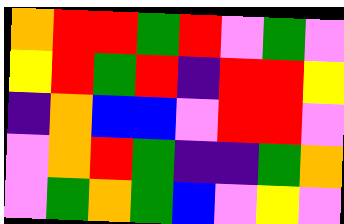[["orange", "red", "red", "green", "red", "violet", "green", "violet"], ["yellow", "red", "green", "red", "indigo", "red", "red", "yellow"], ["indigo", "orange", "blue", "blue", "violet", "red", "red", "violet"], ["violet", "orange", "red", "green", "indigo", "indigo", "green", "orange"], ["violet", "green", "orange", "green", "blue", "violet", "yellow", "violet"]]